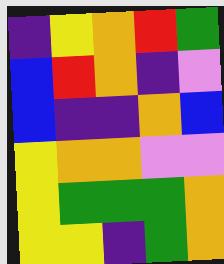[["indigo", "yellow", "orange", "red", "green"], ["blue", "red", "orange", "indigo", "violet"], ["blue", "indigo", "indigo", "orange", "blue"], ["yellow", "orange", "orange", "violet", "violet"], ["yellow", "green", "green", "green", "orange"], ["yellow", "yellow", "indigo", "green", "orange"]]